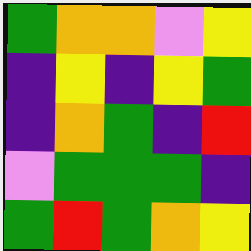[["green", "orange", "orange", "violet", "yellow"], ["indigo", "yellow", "indigo", "yellow", "green"], ["indigo", "orange", "green", "indigo", "red"], ["violet", "green", "green", "green", "indigo"], ["green", "red", "green", "orange", "yellow"]]